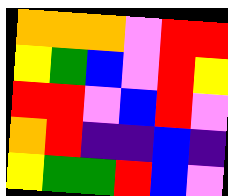[["orange", "orange", "orange", "violet", "red", "red"], ["yellow", "green", "blue", "violet", "red", "yellow"], ["red", "red", "violet", "blue", "red", "violet"], ["orange", "red", "indigo", "indigo", "blue", "indigo"], ["yellow", "green", "green", "red", "blue", "violet"]]